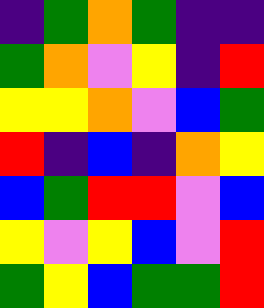[["indigo", "green", "orange", "green", "indigo", "indigo"], ["green", "orange", "violet", "yellow", "indigo", "red"], ["yellow", "yellow", "orange", "violet", "blue", "green"], ["red", "indigo", "blue", "indigo", "orange", "yellow"], ["blue", "green", "red", "red", "violet", "blue"], ["yellow", "violet", "yellow", "blue", "violet", "red"], ["green", "yellow", "blue", "green", "green", "red"]]